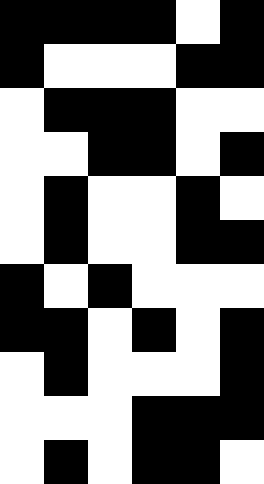[["black", "black", "black", "black", "white", "black"], ["black", "white", "white", "white", "black", "black"], ["white", "black", "black", "black", "white", "white"], ["white", "white", "black", "black", "white", "black"], ["white", "black", "white", "white", "black", "white"], ["white", "black", "white", "white", "black", "black"], ["black", "white", "black", "white", "white", "white"], ["black", "black", "white", "black", "white", "black"], ["white", "black", "white", "white", "white", "black"], ["white", "white", "white", "black", "black", "black"], ["white", "black", "white", "black", "black", "white"]]